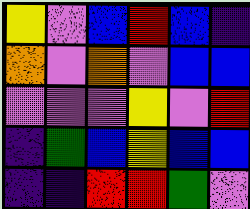[["yellow", "violet", "blue", "red", "blue", "indigo"], ["orange", "violet", "orange", "violet", "blue", "blue"], ["violet", "violet", "violet", "yellow", "violet", "red"], ["indigo", "green", "blue", "yellow", "blue", "blue"], ["indigo", "indigo", "red", "red", "green", "violet"]]